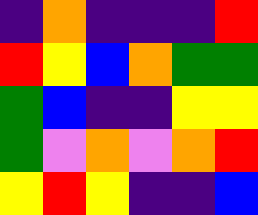[["indigo", "orange", "indigo", "indigo", "indigo", "red"], ["red", "yellow", "blue", "orange", "green", "green"], ["green", "blue", "indigo", "indigo", "yellow", "yellow"], ["green", "violet", "orange", "violet", "orange", "red"], ["yellow", "red", "yellow", "indigo", "indigo", "blue"]]